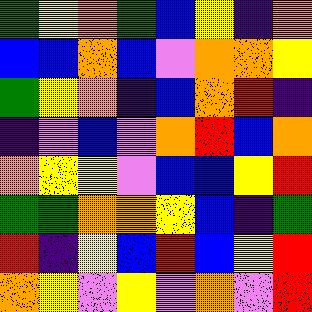[["green", "yellow", "orange", "green", "blue", "yellow", "indigo", "orange"], ["blue", "blue", "orange", "blue", "violet", "orange", "orange", "yellow"], ["green", "yellow", "orange", "indigo", "blue", "orange", "red", "indigo"], ["indigo", "violet", "blue", "violet", "orange", "red", "blue", "orange"], ["orange", "yellow", "yellow", "violet", "blue", "blue", "yellow", "red"], ["green", "green", "orange", "orange", "yellow", "blue", "indigo", "green"], ["red", "indigo", "yellow", "blue", "red", "blue", "yellow", "red"], ["orange", "yellow", "violet", "yellow", "violet", "orange", "violet", "red"]]